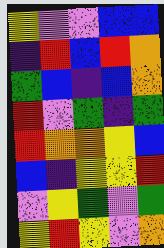[["yellow", "violet", "violet", "blue", "blue"], ["indigo", "red", "blue", "red", "orange"], ["green", "blue", "indigo", "blue", "orange"], ["red", "violet", "green", "indigo", "green"], ["red", "orange", "orange", "yellow", "blue"], ["blue", "indigo", "yellow", "yellow", "red"], ["violet", "yellow", "green", "violet", "green"], ["yellow", "red", "yellow", "violet", "orange"]]